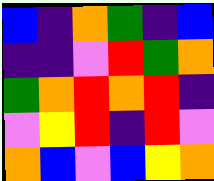[["blue", "indigo", "orange", "green", "indigo", "blue"], ["indigo", "indigo", "violet", "red", "green", "orange"], ["green", "orange", "red", "orange", "red", "indigo"], ["violet", "yellow", "red", "indigo", "red", "violet"], ["orange", "blue", "violet", "blue", "yellow", "orange"]]